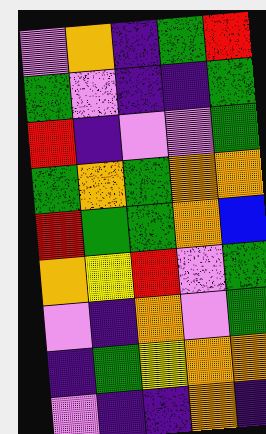[["violet", "orange", "indigo", "green", "red"], ["green", "violet", "indigo", "indigo", "green"], ["red", "indigo", "violet", "violet", "green"], ["green", "orange", "green", "orange", "orange"], ["red", "green", "green", "orange", "blue"], ["orange", "yellow", "red", "violet", "green"], ["violet", "indigo", "orange", "violet", "green"], ["indigo", "green", "yellow", "orange", "orange"], ["violet", "indigo", "indigo", "orange", "indigo"]]